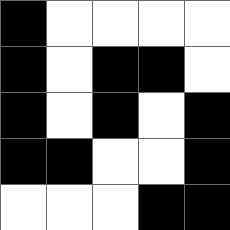[["black", "white", "white", "white", "white"], ["black", "white", "black", "black", "white"], ["black", "white", "black", "white", "black"], ["black", "black", "white", "white", "black"], ["white", "white", "white", "black", "black"]]